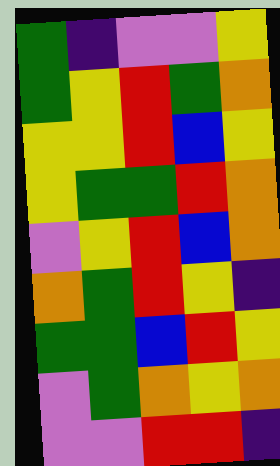[["green", "indigo", "violet", "violet", "yellow"], ["green", "yellow", "red", "green", "orange"], ["yellow", "yellow", "red", "blue", "yellow"], ["yellow", "green", "green", "red", "orange"], ["violet", "yellow", "red", "blue", "orange"], ["orange", "green", "red", "yellow", "indigo"], ["green", "green", "blue", "red", "yellow"], ["violet", "green", "orange", "yellow", "orange"], ["violet", "violet", "red", "red", "indigo"]]